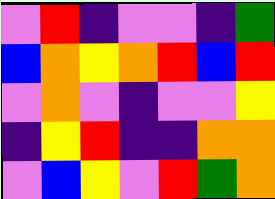[["violet", "red", "indigo", "violet", "violet", "indigo", "green"], ["blue", "orange", "yellow", "orange", "red", "blue", "red"], ["violet", "orange", "violet", "indigo", "violet", "violet", "yellow"], ["indigo", "yellow", "red", "indigo", "indigo", "orange", "orange"], ["violet", "blue", "yellow", "violet", "red", "green", "orange"]]